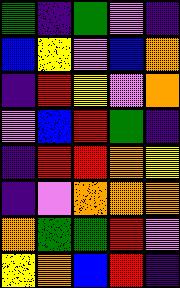[["green", "indigo", "green", "violet", "indigo"], ["blue", "yellow", "violet", "blue", "orange"], ["indigo", "red", "yellow", "violet", "orange"], ["violet", "blue", "red", "green", "indigo"], ["indigo", "red", "red", "orange", "yellow"], ["indigo", "violet", "orange", "orange", "orange"], ["orange", "green", "green", "red", "violet"], ["yellow", "orange", "blue", "red", "indigo"]]